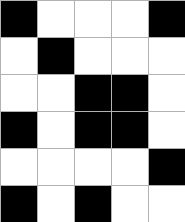[["black", "white", "white", "white", "black"], ["white", "black", "white", "white", "white"], ["white", "white", "black", "black", "white"], ["black", "white", "black", "black", "white"], ["white", "white", "white", "white", "black"], ["black", "white", "black", "white", "white"]]